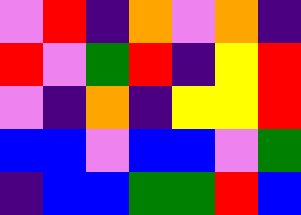[["violet", "red", "indigo", "orange", "violet", "orange", "indigo"], ["red", "violet", "green", "red", "indigo", "yellow", "red"], ["violet", "indigo", "orange", "indigo", "yellow", "yellow", "red"], ["blue", "blue", "violet", "blue", "blue", "violet", "green"], ["indigo", "blue", "blue", "green", "green", "red", "blue"]]